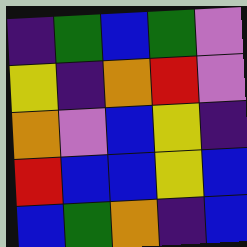[["indigo", "green", "blue", "green", "violet"], ["yellow", "indigo", "orange", "red", "violet"], ["orange", "violet", "blue", "yellow", "indigo"], ["red", "blue", "blue", "yellow", "blue"], ["blue", "green", "orange", "indigo", "blue"]]